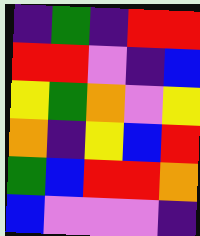[["indigo", "green", "indigo", "red", "red"], ["red", "red", "violet", "indigo", "blue"], ["yellow", "green", "orange", "violet", "yellow"], ["orange", "indigo", "yellow", "blue", "red"], ["green", "blue", "red", "red", "orange"], ["blue", "violet", "violet", "violet", "indigo"]]